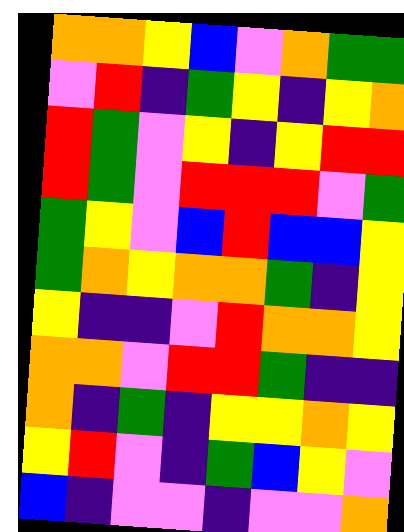[["orange", "orange", "yellow", "blue", "violet", "orange", "green", "green"], ["violet", "red", "indigo", "green", "yellow", "indigo", "yellow", "orange"], ["red", "green", "violet", "yellow", "indigo", "yellow", "red", "red"], ["red", "green", "violet", "red", "red", "red", "violet", "green"], ["green", "yellow", "violet", "blue", "red", "blue", "blue", "yellow"], ["green", "orange", "yellow", "orange", "orange", "green", "indigo", "yellow"], ["yellow", "indigo", "indigo", "violet", "red", "orange", "orange", "yellow"], ["orange", "orange", "violet", "red", "red", "green", "indigo", "indigo"], ["orange", "indigo", "green", "indigo", "yellow", "yellow", "orange", "yellow"], ["yellow", "red", "violet", "indigo", "green", "blue", "yellow", "violet"], ["blue", "indigo", "violet", "violet", "indigo", "violet", "violet", "orange"]]